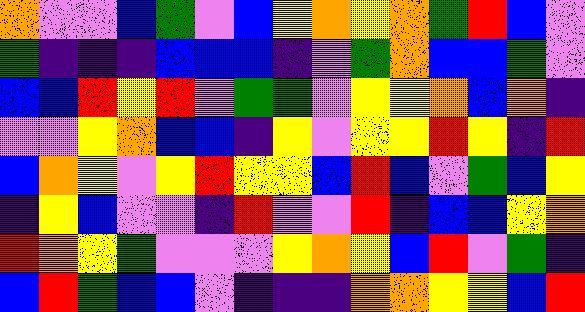[["orange", "violet", "violet", "blue", "green", "violet", "blue", "yellow", "orange", "yellow", "orange", "green", "red", "blue", "violet"], ["green", "indigo", "indigo", "indigo", "blue", "blue", "blue", "indigo", "violet", "green", "orange", "blue", "blue", "green", "violet"], ["blue", "blue", "red", "yellow", "red", "violet", "green", "green", "violet", "yellow", "yellow", "orange", "blue", "orange", "indigo"], ["violet", "violet", "yellow", "orange", "blue", "blue", "indigo", "yellow", "violet", "yellow", "yellow", "red", "yellow", "indigo", "red"], ["blue", "orange", "yellow", "violet", "yellow", "red", "yellow", "yellow", "blue", "red", "blue", "violet", "green", "blue", "yellow"], ["indigo", "yellow", "blue", "violet", "violet", "indigo", "red", "violet", "violet", "red", "indigo", "blue", "blue", "yellow", "orange"], ["red", "orange", "yellow", "green", "violet", "violet", "violet", "yellow", "orange", "yellow", "blue", "red", "violet", "green", "indigo"], ["blue", "red", "green", "blue", "blue", "violet", "indigo", "indigo", "indigo", "orange", "orange", "yellow", "yellow", "blue", "red"]]